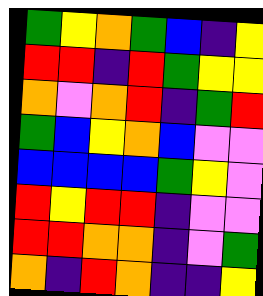[["green", "yellow", "orange", "green", "blue", "indigo", "yellow"], ["red", "red", "indigo", "red", "green", "yellow", "yellow"], ["orange", "violet", "orange", "red", "indigo", "green", "red"], ["green", "blue", "yellow", "orange", "blue", "violet", "violet"], ["blue", "blue", "blue", "blue", "green", "yellow", "violet"], ["red", "yellow", "red", "red", "indigo", "violet", "violet"], ["red", "red", "orange", "orange", "indigo", "violet", "green"], ["orange", "indigo", "red", "orange", "indigo", "indigo", "yellow"]]